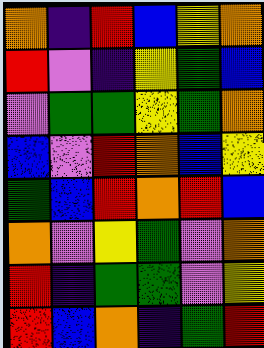[["orange", "indigo", "red", "blue", "yellow", "orange"], ["red", "violet", "indigo", "yellow", "green", "blue"], ["violet", "green", "green", "yellow", "green", "orange"], ["blue", "violet", "red", "orange", "blue", "yellow"], ["green", "blue", "red", "orange", "red", "blue"], ["orange", "violet", "yellow", "green", "violet", "orange"], ["red", "indigo", "green", "green", "violet", "yellow"], ["red", "blue", "orange", "indigo", "green", "red"]]